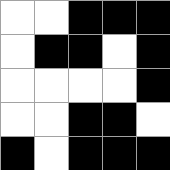[["white", "white", "black", "black", "black"], ["white", "black", "black", "white", "black"], ["white", "white", "white", "white", "black"], ["white", "white", "black", "black", "white"], ["black", "white", "black", "black", "black"]]